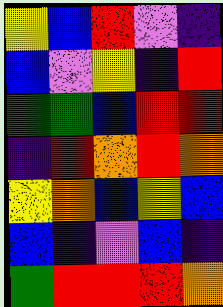[["yellow", "blue", "red", "violet", "indigo"], ["blue", "violet", "yellow", "indigo", "red"], ["green", "green", "blue", "red", "red"], ["indigo", "red", "orange", "red", "orange"], ["yellow", "orange", "blue", "yellow", "blue"], ["blue", "indigo", "violet", "blue", "indigo"], ["green", "red", "red", "red", "orange"]]